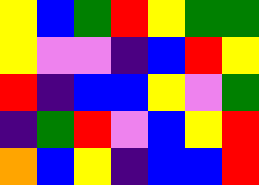[["yellow", "blue", "green", "red", "yellow", "green", "green"], ["yellow", "violet", "violet", "indigo", "blue", "red", "yellow"], ["red", "indigo", "blue", "blue", "yellow", "violet", "green"], ["indigo", "green", "red", "violet", "blue", "yellow", "red"], ["orange", "blue", "yellow", "indigo", "blue", "blue", "red"]]